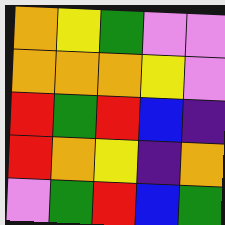[["orange", "yellow", "green", "violet", "violet"], ["orange", "orange", "orange", "yellow", "violet"], ["red", "green", "red", "blue", "indigo"], ["red", "orange", "yellow", "indigo", "orange"], ["violet", "green", "red", "blue", "green"]]